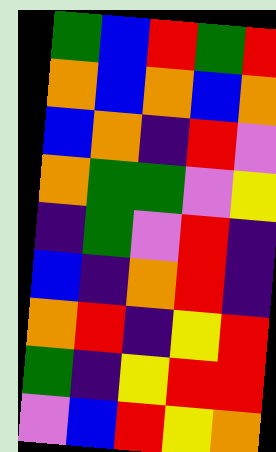[["green", "blue", "red", "green", "red"], ["orange", "blue", "orange", "blue", "orange"], ["blue", "orange", "indigo", "red", "violet"], ["orange", "green", "green", "violet", "yellow"], ["indigo", "green", "violet", "red", "indigo"], ["blue", "indigo", "orange", "red", "indigo"], ["orange", "red", "indigo", "yellow", "red"], ["green", "indigo", "yellow", "red", "red"], ["violet", "blue", "red", "yellow", "orange"]]